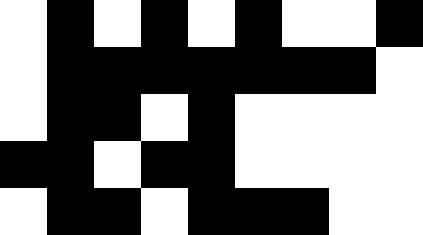[["white", "black", "white", "black", "white", "black", "white", "white", "black"], ["white", "black", "black", "black", "black", "black", "black", "black", "white"], ["white", "black", "black", "white", "black", "white", "white", "white", "white"], ["black", "black", "white", "black", "black", "white", "white", "white", "white"], ["white", "black", "black", "white", "black", "black", "black", "white", "white"]]